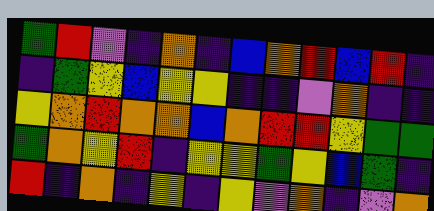[["green", "red", "violet", "indigo", "orange", "indigo", "blue", "orange", "red", "blue", "red", "indigo"], ["indigo", "green", "yellow", "blue", "yellow", "yellow", "indigo", "indigo", "violet", "orange", "indigo", "indigo"], ["yellow", "orange", "red", "orange", "orange", "blue", "orange", "red", "red", "yellow", "green", "green"], ["green", "orange", "yellow", "red", "indigo", "yellow", "yellow", "green", "yellow", "blue", "green", "indigo"], ["red", "indigo", "orange", "indigo", "yellow", "indigo", "yellow", "violet", "orange", "indigo", "violet", "orange"]]